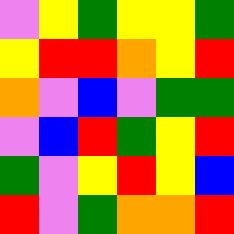[["violet", "yellow", "green", "yellow", "yellow", "green"], ["yellow", "red", "red", "orange", "yellow", "red"], ["orange", "violet", "blue", "violet", "green", "green"], ["violet", "blue", "red", "green", "yellow", "red"], ["green", "violet", "yellow", "red", "yellow", "blue"], ["red", "violet", "green", "orange", "orange", "red"]]